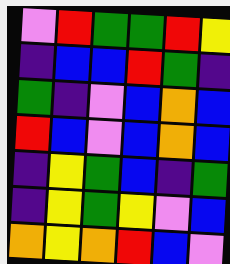[["violet", "red", "green", "green", "red", "yellow"], ["indigo", "blue", "blue", "red", "green", "indigo"], ["green", "indigo", "violet", "blue", "orange", "blue"], ["red", "blue", "violet", "blue", "orange", "blue"], ["indigo", "yellow", "green", "blue", "indigo", "green"], ["indigo", "yellow", "green", "yellow", "violet", "blue"], ["orange", "yellow", "orange", "red", "blue", "violet"]]